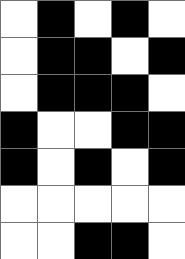[["white", "black", "white", "black", "white"], ["white", "black", "black", "white", "black"], ["white", "black", "black", "black", "white"], ["black", "white", "white", "black", "black"], ["black", "white", "black", "white", "black"], ["white", "white", "white", "white", "white"], ["white", "white", "black", "black", "white"]]